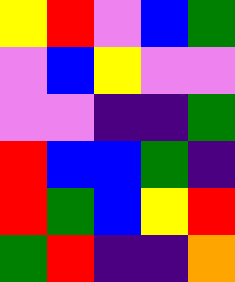[["yellow", "red", "violet", "blue", "green"], ["violet", "blue", "yellow", "violet", "violet"], ["violet", "violet", "indigo", "indigo", "green"], ["red", "blue", "blue", "green", "indigo"], ["red", "green", "blue", "yellow", "red"], ["green", "red", "indigo", "indigo", "orange"]]